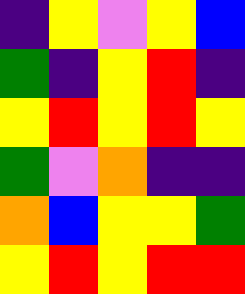[["indigo", "yellow", "violet", "yellow", "blue"], ["green", "indigo", "yellow", "red", "indigo"], ["yellow", "red", "yellow", "red", "yellow"], ["green", "violet", "orange", "indigo", "indigo"], ["orange", "blue", "yellow", "yellow", "green"], ["yellow", "red", "yellow", "red", "red"]]